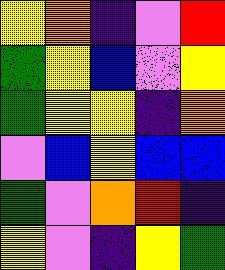[["yellow", "orange", "indigo", "violet", "red"], ["green", "yellow", "blue", "violet", "yellow"], ["green", "yellow", "yellow", "indigo", "orange"], ["violet", "blue", "yellow", "blue", "blue"], ["green", "violet", "orange", "red", "indigo"], ["yellow", "violet", "indigo", "yellow", "green"]]